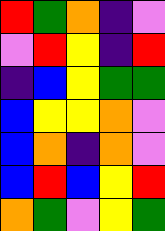[["red", "green", "orange", "indigo", "violet"], ["violet", "red", "yellow", "indigo", "red"], ["indigo", "blue", "yellow", "green", "green"], ["blue", "yellow", "yellow", "orange", "violet"], ["blue", "orange", "indigo", "orange", "violet"], ["blue", "red", "blue", "yellow", "red"], ["orange", "green", "violet", "yellow", "green"]]